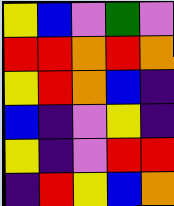[["yellow", "blue", "violet", "green", "violet"], ["red", "red", "orange", "red", "orange"], ["yellow", "red", "orange", "blue", "indigo"], ["blue", "indigo", "violet", "yellow", "indigo"], ["yellow", "indigo", "violet", "red", "red"], ["indigo", "red", "yellow", "blue", "orange"]]